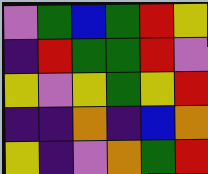[["violet", "green", "blue", "green", "red", "yellow"], ["indigo", "red", "green", "green", "red", "violet"], ["yellow", "violet", "yellow", "green", "yellow", "red"], ["indigo", "indigo", "orange", "indigo", "blue", "orange"], ["yellow", "indigo", "violet", "orange", "green", "red"]]